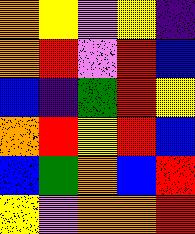[["orange", "yellow", "violet", "yellow", "indigo"], ["orange", "red", "violet", "red", "blue"], ["blue", "indigo", "green", "red", "yellow"], ["orange", "red", "yellow", "red", "blue"], ["blue", "green", "orange", "blue", "red"], ["yellow", "violet", "orange", "orange", "red"]]